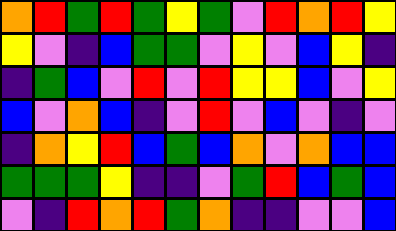[["orange", "red", "green", "red", "green", "yellow", "green", "violet", "red", "orange", "red", "yellow"], ["yellow", "violet", "indigo", "blue", "green", "green", "violet", "yellow", "violet", "blue", "yellow", "indigo"], ["indigo", "green", "blue", "violet", "red", "violet", "red", "yellow", "yellow", "blue", "violet", "yellow"], ["blue", "violet", "orange", "blue", "indigo", "violet", "red", "violet", "blue", "violet", "indigo", "violet"], ["indigo", "orange", "yellow", "red", "blue", "green", "blue", "orange", "violet", "orange", "blue", "blue"], ["green", "green", "green", "yellow", "indigo", "indigo", "violet", "green", "red", "blue", "green", "blue"], ["violet", "indigo", "red", "orange", "red", "green", "orange", "indigo", "indigo", "violet", "violet", "blue"]]